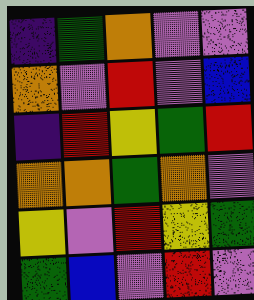[["indigo", "green", "orange", "violet", "violet"], ["orange", "violet", "red", "violet", "blue"], ["indigo", "red", "yellow", "green", "red"], ["orange", "orange", "green", "orange", "violet"], ["yellow", "violet", "red", "yellow", "green"], ["green", "blue", "violet", "red", "violet"]]